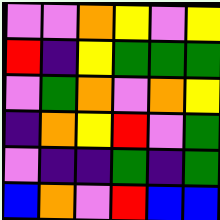[["violet", "violet", "orange", "yellow", "violet", "yellow"], ["red", "indigo", "yellow", "green", "green", "green"], ["violet", "green", "orange", "violet", "orange", "yellow"], ["indigo", "orange", "yellow", "red", "violet", "green"], ["violet", "indigo", "indigo", "green", "indigo", "green"], ["blue", "orange", "violet", "red", "blue", "blue"]]